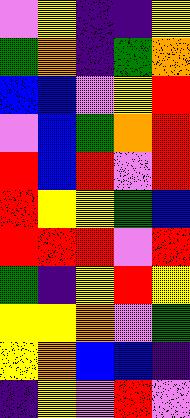[["violet", "yellow", "indigo", "indigo", "yellow"], ["green", "orange", "indigo", "green", "orange"], ["blue", "blue", "violet", "yellow", "red"], ["violet", "blue", "green", "orange", "red"], ["red", "blue", "red", "violet", "red"], ["red", "yellow", "yellow", "green", "blue"], ["red", "red", "red", "violet", "red"], ["green", "indigo", "yellow", "red", "yellow"], ["yellow", "yellow", "orange", "violet", "green"], ["yellow", "orange", "blue", "blue", "indigo"], ["indigo", "yellow", "violet", "red", "violet"]]